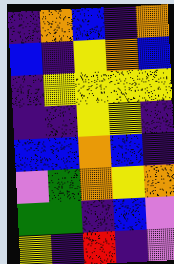[["indigo", "orange", "blue", "indigo", "orange"], ["blue", "indigo", "yellow", "orange", "blue"], ["indigo", "yellow", "yellow", "yellow", "yellow"], ["indigo", "indigo", "yellow", "yellow", "indigo"], ["blue", "blue", "orange", "blue", "indigo"], ["violet", "green", "orange", "yellow", "orange"], ["green", "green", "indigo", "blue", "violet"], ["yellow", "indigo", "red", "indigo", "violet"]]